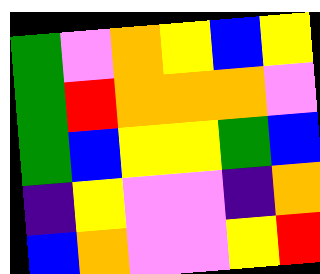[["green", "violet", "orange", "yellow", "blue", "yellow"], ["green", "red", "orange", "orange", "orange", "violet"], ["green", "blue", "yellow", "yellow", "green", "blue"], ["indigo", "yellow", "violet", "violet", "indigo", "orange"], ["blue", "orange", "violet", "violet", "yellow", "red"]]